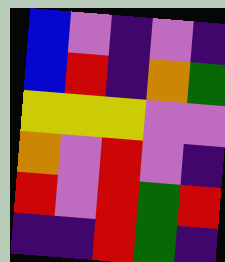[["blue", "violet", "indigo", "violet", "indigo"], ["blue", "red", "indigo", "orange", "green"], ["yellow", "yellow", "yellow", "violet", "violet"], ["orange", "violet", "red", "violet", "indigo"], ["red", "violet", "red", "green", "red"], ["indigo", "indigo", "red", "green", "indigo"]]